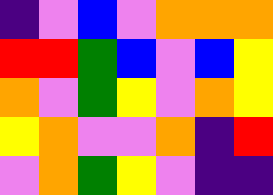[["indigo", "violet", "blue", "violet", "orange", "orange", "orange"], ["red", "red", "green", "blue", "violet", "blue", "yellow"], ["orange", "violet", "green", "yellow", "violet", "orange", "yellow"], ["yellow", "orange", "violet", "violet", "orange", "indigo", "red"], ["violet", "orange", "green", "yellow", "violet", "indigo", "indigo"]]